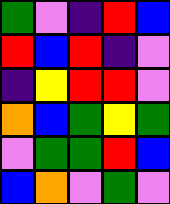[["green", "violet", "indigo", "red", "blue"], ["red", "blue", "red", "indigo", "violet"], ["indigo", "yellow", "red", "red", "violet"], ["orange", "blue", "green", "yellow", "green"], ["violet", "green", "green", "red", "blue"], ["blue", "orange", "violet", "green", "violet"]]